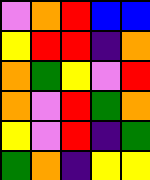[["violet", "orange", "red", "blue", "blue"], ["yellow", "red", "red", "indigo", "orange"], ["orange", "green", "yellow", "violet", "red"], ["orange", "violet", "red", "green", "orange"], ["yellow", "violet", "red", "indigo", "green"], ["green", "orange", "indigo", "yellow", "yellow"]]